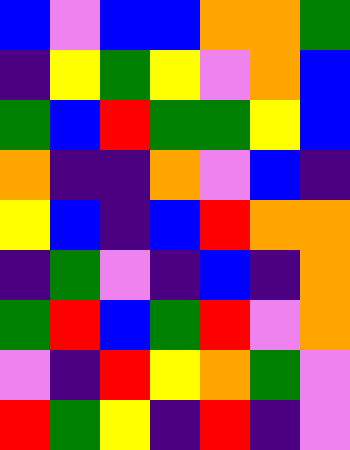[["blue", "violet", "blue", "blue", "orange", "orange", "green"], ["indigo", "yellow", "green", "yellow", "violet", "orange", "blue"], ["green", "blue", "red", "green", "green", "yellow", "blue"], ["orange", "indigo", "indigo", "orange", "violet", "blue", "indigo"], ["yellow", "blue", "indigo", "blue", "red", "orange", "orange"], ["indigo", "green", "violet", "indigo", "blue", "indigo", "orange"], ["green", "red", "blue", "green", "red", "violet", "orange"], ["violet", "indigo", "red", "yellow", "orange", "green", "violet"], ["red", "green", "yellow", "indigo", "red", "indigo", "violet"]]